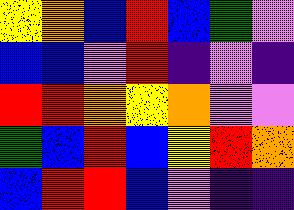[["yellow", "orange", "blue", "red", "blue", "green", "violet"], ["blue", "blue", "violet", "red", "indigo", "violet", "indigo"], ["red", "red", "orange", "yellow", "orange", "violet", "violet"], ["green", "blue", "red", "blue", "yellow", "red", "orange"], ["blue", "red", "red", "blue", "violet", "indigo", "indigo"]]